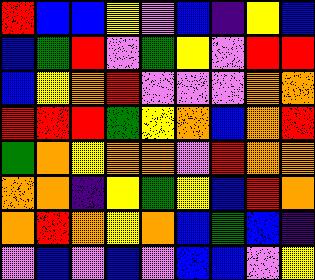[["red", "blue", "blue", "yellow", "violet", "blue", "indigo", "yellow", "blue"], ["blue", "green", "red", "violet", "green", "yellow", "violet", "red", "red"], ["blue", "yellow", "orange", "red", "violet", "violet", "violet", "orange", "orange"], ["red", "red", "red", "green", "yellow", "orange", "blue", "orange", "red"], ["green", "orange", "yellow", "orange", "orange", "violet", "red", "orange", "orange"], ["orange", "orange", "indigo", "yellow", "green", "yellow", "blue", "red", "orange"], ["orange", "red", "orange", "yellow", "orange", "blue", "green", "blue", "indigo"], ["violet", "blue", "violet", "blue", "violet", "blue", "blue", "violet", "yellow"]]